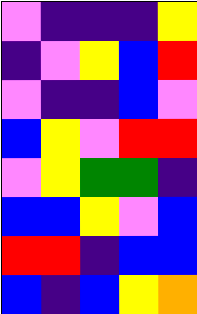[["violet", "indigo", "indigo", "indigo", "yellow"], ["indigo", "violet", "yellow", "blue", "red"], ["violet", "indigo", "indigo", "blue", "violet"], ["blue", "yellow", "violet", "red", "red"], ["violet", "yellow", "green", "green", "indigo"], ["blue", "blue", "yellow", "violet", "blue"], ["red", "red", "indigo", "blue", "blue"], ["blue", "indigo", "blue", "yellow", "orange"]]